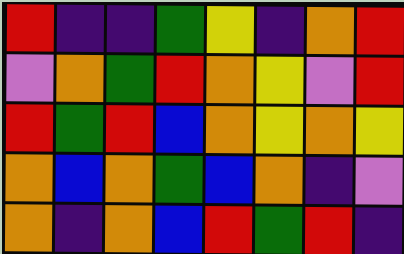[["red", "indigo", "indigo", "green", "yellow", "indigo", "orange", "red"], ["violet", "orange", "green", "red", "orange", "yellow", "violet", "red"], ["red", "green", "red", "blue", "orange", "yellow", "orange", "yellow"], ["orange", "blue", "orange", "green", "blue", "orange", "indigo", "violet"], ["orange", "indigo", "orange", "blue", "red", "green", "red", "indigo"]]